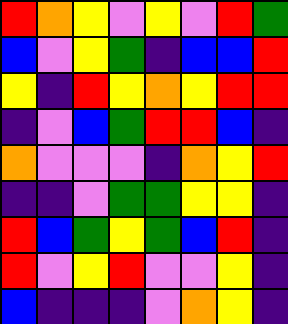[["red", "orange", "yellow", "violet", "yellow", "violet", "red", "green"], ["blue", "violet", "yellow", "green", "indigo", "blue", "blue", "red"], ["yellow", "indigo", "red", "yellow", "orange", "yellow", "red", "red"], ["indigo", "violet", "blue", "green", "red", "red", "blue", "indigo"], ["orange", "violet", "violet", "violet", "indigo", "orange", "yellow", "red"], ["indigo", "indigo", "violet", "green", "green", "yellow", "yellow", "indigo"], ["red", "blue", "green", "yellow", "green", "blue", "red", "indigo"], ["red", "violet", "yellow", "red", "violet", "violet", "yellow", "indigo"], ["blue", "indigo", "indigo", "indigo", "violet", "orange", "yellow", "indigo"]]